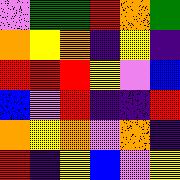[["violet", "green", "green", "red", "orange", "green"], ["orange", "yellow", "orange", "indigo", "yellow", "indigo"], ["red", "red", "red", "yellow", "violet", "blue"], ["blue", "violet", "red", "indigo", "indigo", "red"], ["orange", "yellow", "orange", "violet", "orange", "indigo"], ["red", "indigo", "yellow", "blue", "violet", "yellow"]]